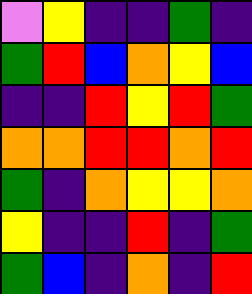[["violet", "yellow", "indigo", "indigo", "green", "indigo"], ["green", "red", "blue", "orange", "yellow", "blue"], ["indigo", "indigo", "red", "yellow", "red", "green"], ["orange", "orange", "red", "red", "orange", "red"], ["green", "indigo", "orange", "yellow", "yellow", "orange"], ["yellow", "indigo", "indigo", "red", "indigo", "green"], ["green", "blue", "indigo", "orange", "indigo", "red"]]